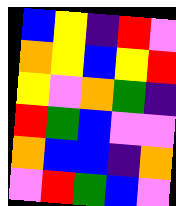[["blue", "yellow", "indigo", "red", "violet"], ["orange", "yellow", "blue", "yellow", "red"], ["yellow", "violet", "orange", "green", "indigo"], ["red", "green", "blue", "violet", "violet"], ["orange", "blue", "blue", "indigo", "orange"], ["violet", "red", "green", "blue", "violet"]]